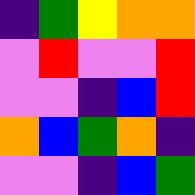[["indigo", "green", "yellow", "orange", "orange"], ["violet", "red", "violet", "violet", "red"], ["violet", "violet", "indigo", "blue", "red"], ["orange", "blue", "green", "orange", "indigo"], ["violet", "violet", "indigo", "blue", "green"]]